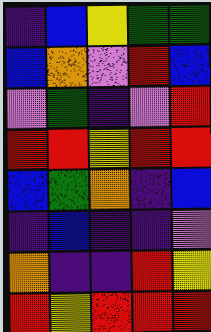[["indigo", "blue", "yellow", "green", "green"], ["blue", "orange", "violet", "red", "blue"], ["violet", "green", "indigo", "violet", "red"], ["red", "red", "yellow", "red", "red"], ["blue", "green", "orange", "indigo", "blue"], ["indigo", "blue", "indigo", "indigo", "violet"], ["orange", "indigo", "indigo", "red", "yellow"], ["red", "yellow", "red", "red", "red"]]